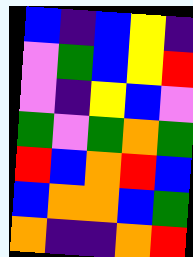[["blue", "indigo", "blue", "yellow", "indigo"], ["violet", "green", "blue", "yellow", "red"], ["violet", "indigo", "yellow", "blue", "violet"], ["green", "violet", "green", "orange", "green"], ["red", "blue", "orange", "red", "blue"], ["blue", "orange", "orange", "blue", "green"], ["orange", "indigo", "indigo", "orange", "red"]]